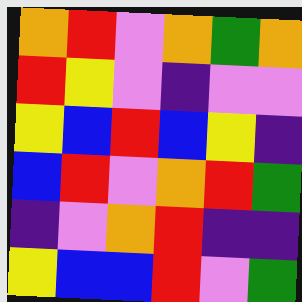[["orange", "red", "violet", "orange", "green", "orange"], ["red", "yellow", "violet", "indigo", "violet", "violet"], ["yellow", "blue", "red", "blue", "yellow", "indigo"], ["blue", "red", "violet", "orange", "red", "green"], ["indigo", "violet", "orange", "red", "indigo", "indigo"], ["yellow", "blue", "blue", "red", "violet", "green"]]